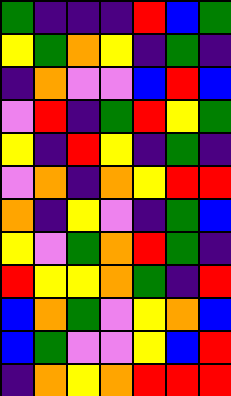[["green", "indigo", "indigo", "indigo", "red", "blue", "green"], ["yellow", "green", "orange", "yellow", "indigo", "green", "indigo"], ["indigo", "orange", "violet", "violet", "blue", "red", "blue"], ["violet", "red", "indigo", "green", "red", "yellow", "green"], ["yellow", "indigo", "red", "yellow", "indigo", "green", "indigo"], ["violet", "orange", "indigo", "orange", "yellow", "red", "red"], ["orange", "indigo", "yellow", "violet", "indigo", "green", "blue"], ["yellow", "violet", "green", "orange", "red", "green", "indigo"], ["red", "yellow", "yellow", "orange", "green", "indigo", "red"], ["blue", "orange", "green", "violet", "yellow", "orange", "blue"], ["blue", "green", "violet", "violet", "yellow", "blue", "red"], ["indigo", "orange", "yellow", "orange", "red", "red", "red"]]